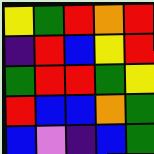[["yellow", "green", "red", "orange", "red"], ["indigo", "red", "blue", "yellow", "red"], ["green", "red", "red", "green", "yellow"], ["red", "blue", "blue", "orange", "green"], ["blue", "violet", "indigo", "blue", "green"]]